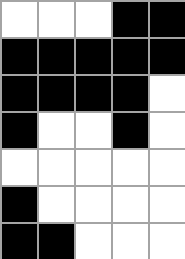[["white", "white", "white", "black", "black"], ["black", "black", "black", "black", "black"], ["black", "black", "black", "black", "white"], ["black", "white", "white", "black", "white"], ["white", "white", "white", "white", "white"], ["black", "white", "white", "white", "white"], ["black", "black", "white", "white", "white"]]